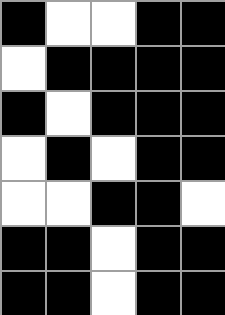[["black", "white", "white", "black", "black"], ["white", "black", "black", "black", "black"], ["black", "white", "black", "black", "black"], ["white", "black", "white", "black", "black"], ["white", "white", "black", "black", "white"], ["black", "black", "white", "black", "black"], ["black", "black", "white", "black", "black"]]